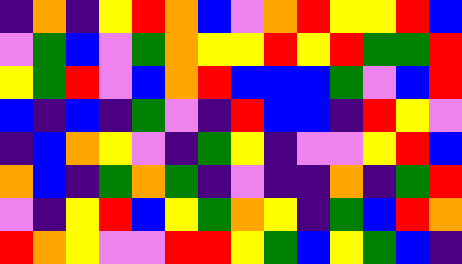[["indigo", "orange", "indigo", "yellow", "red", "orange", "blue", "violet", "orange", "red", "yellow", "yellow", "red", "blue"], ["violet", "green", "blue", "violet", "green", "orange", "yellow", "yellow", "red", "yellow", "red", "green", "green", "red"], ["yellow", "green", "red", "violet", "blue", "orange", "red", "blue", "blue", "blue", "green", "violet", "blue", "red"], ["blue", "indigo", "blue", "indigo", "green", "violet", "indigo", "red", "blue", "blue", "indigo", "red", "yellow", "violet"], ["indigo", "blue", "orange", "yellow", "violet", "indigo", "green", "yellow", "indigo", "violet", "violet", "yellow", "red", "blue"], ["orange", "blue", "indigo", "green", "orange", "green", "indigo", "violet", "indigo", "indigo", "orange", "indigo", "green", "red"], ["violet", "indigo", "yellow", "red", "blue", "yellow", "green", "orange", "yellow", "indigo", "green", "blue", "red", "orange"], ["red", "orange", "yellow", "violet", "violet", "red", "red", "yellow", "green", "blue", "yellow", "green", "blue", "indigo"]]